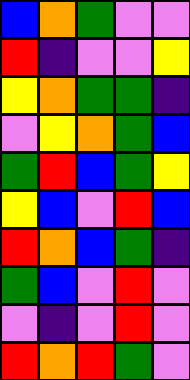[["blue", "orange", "green", "violet", "violet"], ["red", "indigo", "violet", "violet", "yellow"], ["yellow", "orange", "green", "green", "indigo"], ["violet", "yellow", "orange", "green", "blue"], ["green", "red", "blue", "green", "yellow"], ["yellow", "blue", "violet", "red", "blue"], ["red", "orange", "blue", "green", "indigo"], ["green", "blue", "violet", "red", "violet"], ["violet", "indigo", "violet", "red", "violet"], ["red", "orange", "red", "green", "violet"]]